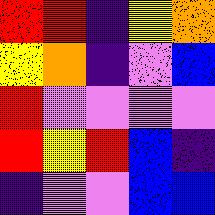[["red", "red", "indigo", "yellow", "orange"], ["yellow", "orange", "indigo", "violet", "blue"], ["red", "violet", "violet", "violet", "violet"], ["red", "yellow", "red", "blue", "indigo"], ["indigo", "violet", "violet", "blue", "blue"]]